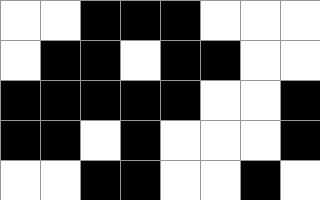[["white", "white", "black", "black", "black", "white", "white", "white"], ["white", "black", "black", "white", "black", "black", "white", "white"], ["black", "black", "black", "black", "black", "white", "white", "black"], ["black", "black", "white", "black", "white", "white", "white", "black"], ["white", "white", "black", "black", "white", "white", "black", "white"]]